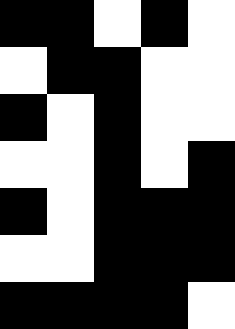[["black", "black", "white", "black", "white"], ["white", "black", "black", "white", "white"], ["black", "white", "black", "white", "white"], ["white", "white", "black", "white", "black"], ["black", "white", "black", "black", "black"], ["white", "white", "black", "black", "black"], ["black", "black", "black", "black", "white"]]